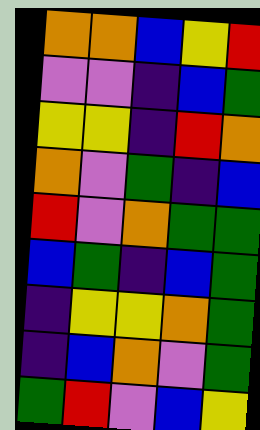[["orange", "orange", "blue", "yellow", "red"], ["violet", "violet", "indigo", "blue", "green"], ["yellow", "yellow", "indigo", "red", "orange"], ["orange", "violet", "green", "indigo", "blue"], ["red", "violet", "orange", "green", "green"], ["blue", "green", "indigo", "blue", "green"], ["indigo", "yellow", "yellow", "orange", "green"], ["indigo", "blue", "orange", "violet", "green"], ["green", "red", "violet", "blue", "yellow"]]